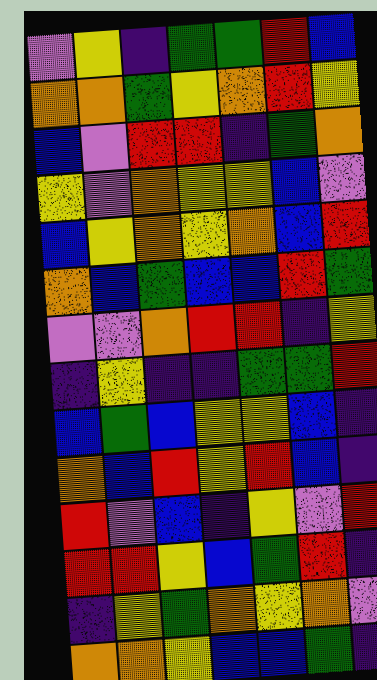[["violet", "yellow", "indigo", "green", "green", "red", "blue"], ["orange", "orange", "green", "yellow", "orange", "red", "yellow"], ["blue", "violet", "red", "red", "indigo", "green", "orange"], ["yellow", "violet", "orange", "yellow", "yellow", "blue", "violet"], ["blue", "yellow", "orange", "yellow", "orange", "blue", "red"], ["orange", "blue", "green", "blue", "blue", "red", "green"], ["violet", "violet", "orange", "red", "red", "indigo", "yellow"], ["indigo", "yellow", "indigo", "indigo", "green", "green", "red"], ["blue", "green", "blue", "yellow", "yellow", "blue", "indigo"], ["orange", "blue", "red", "yellow", "red", "blue", "indigo"], ["red", "violet", "blue", "indigo", "yellow", "violet", "red"], ["red", "red", "yellow", "blue", "green", "red", "indigo"], ["indigo", "yellow", "green", "orange", "yellow", "orange", "violet"], ["orange", "orange", "yellow", "blue", "blue", "green", "indigo"]]